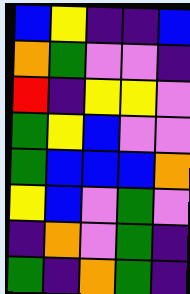[["blue", "yellow", "indigo", "indigo", "blue"], ["orange", "green", "violet", "violet", "indigo"], ["red", "indigo", "yellow", "yellow", "violet"], ["green", "yellow", "blue", "violet", "violet"], ["green", "blue", "blue", "blue", "orange"], ["yellow", "blue", "violet", "green", "violet"], ["indigo", "orange", "violet", "green", "indigo"], ["green", "indigo", "orange", "green", "indigo"]]